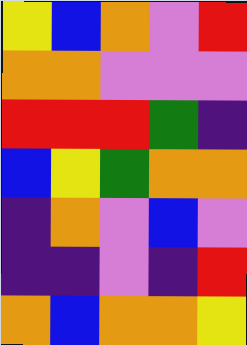[["yellow", "blue", "orange", "violet", "red"], ["orange", "orange", "violet", "violet", "violet"], ["red", "red", "red", "green", "indigo"], ["blue", "yellow", "green", "orange", "orange"], ["indigo", "orange", "violet", "blue", "violet"], ["indigo", "indigo", "violet", "indigo", "red"], ["orange", "blue", "orange", "orange", "yellow"]]